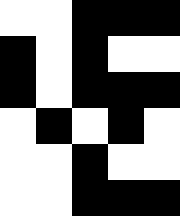[["white", "white", "black", "black", "black"], ["black", "white", "black", "white", "white"], ["black", "white", "black", "black", "black"], ["white", "black", "white", "black", "white"], ["white", "white", "black", "white", "white"], ["white", "white", "black", "black", "black"]]